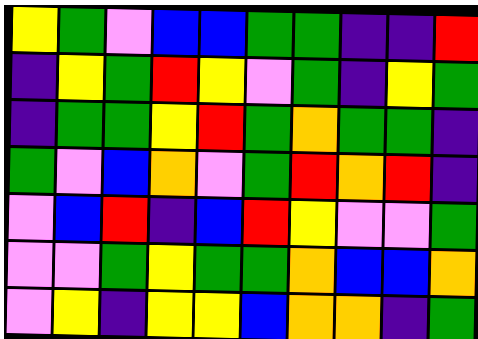[["yellow", "green", "violet", "blue", "blue", "green", "green", "indigo", "indigo", "red"], ["indigo", "yellow", "green", "red", "yellow", "violet", "green", "indigo", "yellow", "green"], ["indigo", "green", "green", "yellow", "red", "green", "orange", "green", "green", "indigo"], ["green", "violet", "blue", "orange", "violet", "green", "red", "orange", "red", "indigo"], ["violet", "blue", "red", "indigo", "blue", "red", "yellow", "violet", "violet", "green"], ["violet", "violet", "green", "yellow", "green", "green", "orange", "blue", "blue", "orange"], ["violet", "yellow", "indigo", "yellow", "yellow", "blue", "orange", "orange", "indigo", "green"]]